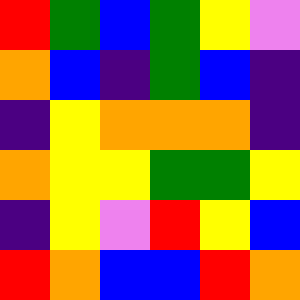[["red", "green", "blue", "green", "yellow", "violet"], ["orange", "blue", "indigo", "green", "blue", "indigo"], ["indigo", "yellow", "orange", "orange", "orange", "indigo"], ["orange", "yellow", "yellow", "green", "green", "yellow"], ["indigo", "yellow", "violet", "red", "yellow", "blue"], ["red", "orange", "blue", "blue", "red", "orange"]]